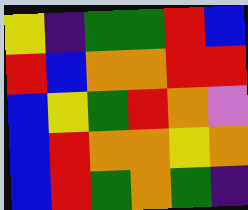[["yellow", "indigo", "green", "green", "red", "blue"], ["red", "blue", "orange", "orange", "red", "red"], ["blue", "yellow", "green", "red", "orange", "violet"], ["blue", "red", "orange", "orange", "yellow", "orange"], ["blue", "red", "green", "orange", "green", "indigo"]]